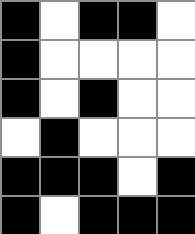[["black", "white", "black", "black", "white"], ["black", "white", "white", "white", "white"], ["black", "white", "black", "white", "white"], ["white", "black", "white", "white", "white"], ["black", "black", "black", "white", "black"], ["black", "white", "black", "black", "black"]]